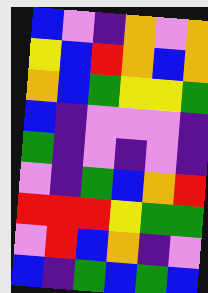[["blue", "violet", "indigo", "orange", "violet", "orange"], ["yellow", "blue", "red", "orange", "blue", "orange"], ["orange", "blue", "green", "yellow", "yellow", "green"], ["blue", "indigo", "violet", "violet", "violet", "indigo"], ["green", "indigo", "violet", "indigo", "violet", "indigo"], ["violet", "indigo", "green", "blue", "orange", "red"], ["red", "red", "red", "yellow", "green", "green"], ["violet", "red", "blue", "orange", "indigo", "violet"], ["blue", "indigo", "green", "blue", "green", "blue"]]